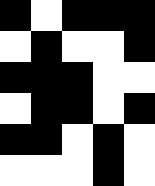[["black", "white", "black", "black", "black"], ["white", "black", "white", "white", "black"], ["black", "black", "black", "white", "white"], ["white", "black", "black", "white", "black"], ["black", "black", "white", "black", "white"], ["white", "white", "white", "black", "white"]]